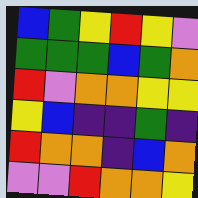[["blue", "green", "yellow", "red", "yellow", "violet"], ["green", "green", "green", "blue", "green", "orange"], ["red", "violet", "orange", "orange", "yellow", "yellow"], ["yellow", "blue", "indigo", "indigo", "green", "indigo"], ["red", "orange", "orange", "indigo", "blue", "orange"], ["violet", "violet", "red", "orange", "orange", "yellow"]]